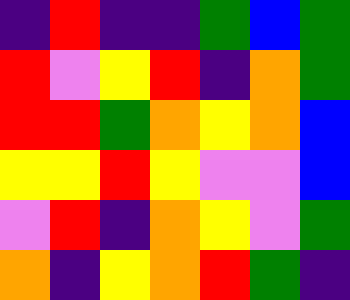[["indigo", "red", "indigo", "indigo", "green", "blue", "green"], ["red", "violet", "yellow", "red", "indigo", "orange", "green"], ["red", "red", "green", "orange", "yellow", "orange", "blue"], ["yellow", "yellow", "red", "yellow", "violet", "violet", "blue"], ["violet", "red", "indigo", "orange", "yellow", "violet", "green"], ["orange", "indigo", "yellow", "orange", "red", "green", "indigo"]]